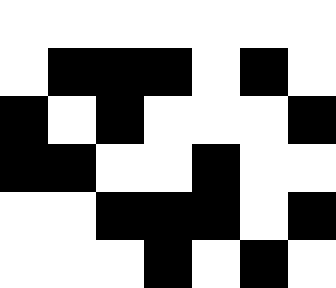[["white", "white", "white", "white", "white", "white", "white"], ["white", "black", "black", "black", "white", "black", "white"], ["black", "white", "black", "white", "white", "white", "black"], ["black", "black", "white", "white", "black", "white", "white"], ["white", "white", "black", "black", "black", "white", "black"], ["white", "white", "white", "black", "white", "black", "white"]]